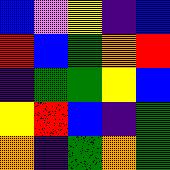[["blue", "violet", "yellow", "indigo", "blue"], ["red", "blue", "green", "orange", "red"], ["indigo", "green", "green", "yellow", "blue"], ["yellow", "red", "blue", "indigo", "green"], ["orange", "indigo", "green", "orange", "green"]]